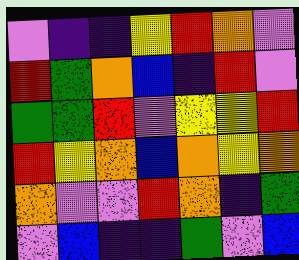[["violet", "indigo", "indigo", "yellow", "red", "orange", "violet"], ["red", "green", "orange", "blue", "indigo", "red", "violet"], ["green", "green", "red", "violet", "yellow", "yellow", "red"], ["red", "yellow", "orange", "blue", "orange", "yellow", "orange"], ["orange", "violet", "violet", "red", "orange", "indigo", "green"], ["violet", "blue", "indigo", "indigo", "green", "violet", "blue"]]